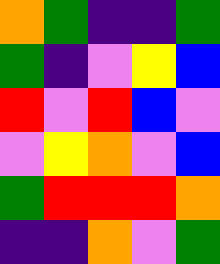[["orange", "green", "indigo", "indigo", "green"], ["green", "indigo", "violet", "yellow", "blue"], ["red", "violet", "red", "blue", "violet"], ["violet", "yellow", "orange", "violet", "blue"], ["green", "red", "red", "red", "orange"], ["indigo", "indigo", "orange", "violet", "green"]]